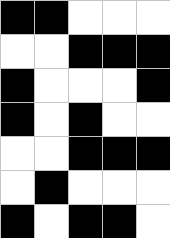[["black", "black", "white", "white", "white"], ["white", "white", "black", "black", "black"], ["black", "white", "white", "white", "black"], ["black", "white", "black", "white", "white"], ["white", "white", "black", "black", "black"], ["white", "black", "white", "white", "white"], ["black", "white", "black", "black", "white"]]